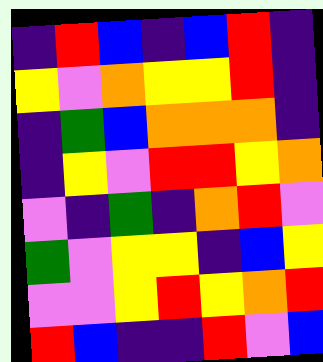[["indigo", "red", "blue", "indigo", "blue", "red", "indigo"], ["yellow", "violet", "orange", "yellow", "yellow", "red", "indigo"], ["indigo", "green", "blue", "orange", "orange", "orange", "indigo"], ["indigo", "yellow", "violet", "red", "red", "yellow", "orange"], ["violet", "indigo", "green", "indigo", "orange", "red", "violet"], ["green", "violet", "yellow", "yellow", "indigo", "blue", "yellow"], ["violet", "violet", "yellow", "red", "yellow", "orange", "red"], ["red", "blue", "indigo", "indigo", "red", "violet", "blue"]]